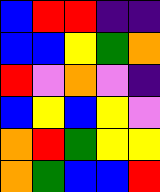[["blue", "red", "red", "indigo", "indigo"], ["blue", "blue", "yellow", "green", "orange"], ["red", "violet", "orange", "violet", "indigo"], ["blue", "yellow", "blue", "yellow", "violet"], ["orange", "red", "green", "yellow", "yellow"], ["orange", "green", "blue", "blue", "red"]]